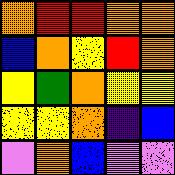[["orange", "red", "red", "orange", "orange"], ["blue", "orange", "yellow", "red", "orange"], ["yellow", "green", "orange", "yellow", "yellow"], ["yellow", "yellow", "orange", "indigo", "blue"], ["violet", "orange", "blue", "violet", "violet"]]